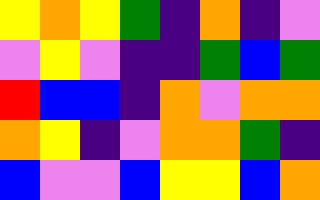[["yellow", "orange", "yellow", "green", "indigo", "orange", "indigo", "violet"], ["violet", "yellow", "violet", "indigo", "indigo", "green", "blue", "green"], ["red", "blue", "blue", "indigo", "orange", "violet", "orange", "orange"], ["orange", "yellow", "indigo", "violet", "orange", "orange", "green", "indigo"], ["blue", "violet", "violet", "blue", "yellow", "yellow", "blue", "orange"]]